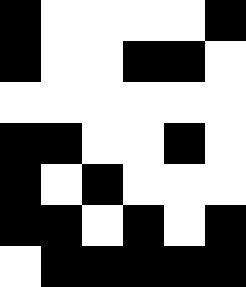[["black", "white", "white", "white", "white", "black"], ["black", "white", "white", "black", "black", "white"], ["white", "white", "white", "white", "white", "white"], ["black", "black", "white", "white", "black", "white"], ["black", "white", "black", "white", "white", "white"], ["black", "black", "white", "black", "white", "black"], ["white", "black", "black", "black", "black", "black"]]